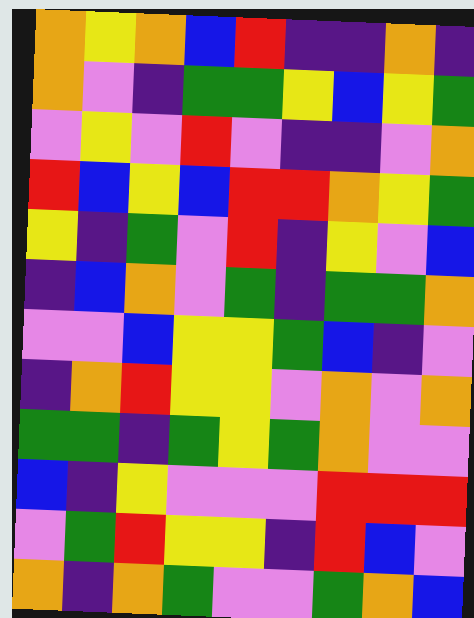[["orange", "yellow", "orange", "blue", "red", "indigo", "indigo", "orange", "indigo"], ["orange", "violet", "indigo", "green", "green", "yellow", "blue", "yellow", "green"], ["violet", "yellow", "violet", "red", "violet", "indigo", "indigo", "violet", "orange"], ["red", "blue", "yellow", "blue", "red", "red", "orange", "yellow", "green"], ["yellow", "indigo", "green", "violet", "red", "indigo", "yellow", "violet", "blue"], ["indigo", "blue", "orange", "violet", "green", "indigo", "green", "green", "orange"], ["violet", "violet", "blue", "yellow", "yellow", "green", "blue", "indigo", "violet"], ["indigo", "orange", "red", "yellow", "yellow", "violet", "orange", "violet", "orange"], ["green", "green", "indigo", "green", "yellow", "green", "orange", "violet", "violet"], ["blue", "indigo", "yellow", "violet", "violet", "violet", "red", "red", "red"], ["violet", "green", "red", "yellow", "yellow", "indigo", "red", "blue", "violet"], ["orange", "indigo", "orange", "green", "violet", "violet", "green", "orange", "blue"]]